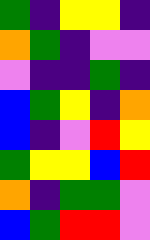[["green", "indigo", "yellow", "yellow", "indigo"], ["orange", "green", "indigo", "violet", "violet"], ["violet", "indigo", "indigo", "green", "indigo"], ["blue", "green", "yellow", "indigo", "orange"], ["blue", "indigo", "violet", "red", "yellow"], ["green", "yellow", "yellow", "blue", "red"], ["orange", "indigo", "green", "green", "violet"], ["blue", "green", "red", "red", "violet"]]